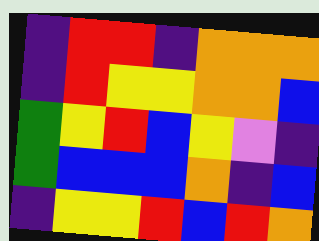[["indigo", "red", "red", "indigo", "orange", "orange", "orange"], ["indigo", "red", "yellow", "yellow", "orange", "orange", "blue"], ["green", "yellow", "red", "blue", "yellow", "violet", "indigo"], ["green", "blue", "blue", "blue", "orange", "indigo", "blue"], ["indigo", "yellow", "yellow", "red", "blue", "red", "orange"]]